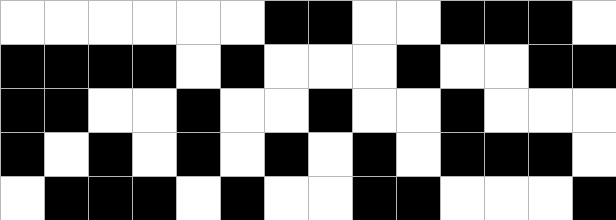[["white", "white", "white", "white", "white", "white", "black", "black", "white", "white", "black", "black", "black", "white"], ["black", "black", "black", "black", "white", "black", "white", "white", "white", "black", "white", "white", "black", "black"], ["black", "black", "white", "white", "black", "white", "white", "black", "white", "white", "black", "white", "white", "white"], ["black", "white", "black", "white", "black", "white", "black", "white", "black", "white", "black", "black", "black", "white"], ["white", "black", "black", "black", "white", "black", "white", "white", "black", "black", "white", "white", "white", "black"]]